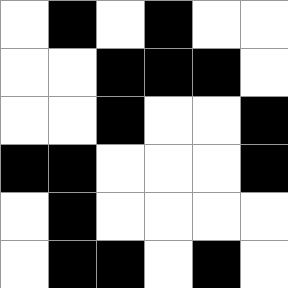[["white", "black", "white", "black", "white", "white"], ["white", "white", "black", "black", "black", "white"], ["white", "white", "black", "white", "white", "black"], ["black", "black", "white", "white", "white", "black"], ["white", "black", "white", "white", "white", "white"], ["white", "black", "black", "white", "black", "white"]]